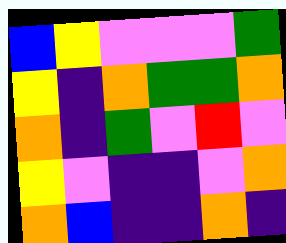[["blue", "yellow", "violet", "violet", "violet", "green"], ["yellow", "indigo", "orange", "green", "green", "orange"], ["orange", "indigo", "green", "violet", "red", "violet"], ["yellow", "violet", "indigo", "indigo", "violet", "orange"], ["orange", "blue", "indigo", "indigo", "orange", "indigo"]]